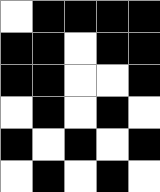[["white", "black", "black", "black", "black"], ["black", "black", "white", "black", "black"], ["black", "black", "white", "white", "black"], ["white", "black", "white", "black", "white"], ["black", "white", "black", "white", "black"], ["white", "black", "white", "black", "white"]]